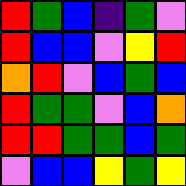[["red", "green", "blue", "indigo", "green", "violet"], ["red", "blue", "blue", "violet", "yellow", "red"], ["orange", "red", "violet", "blue", "green", "blue"], ["red", "green", "green", "violet", "blue", "orange"], ["red", "red", "green", "green", "blue", "green"], ["violet", "blue", "blue", "yellow", "green", "yellow"]]